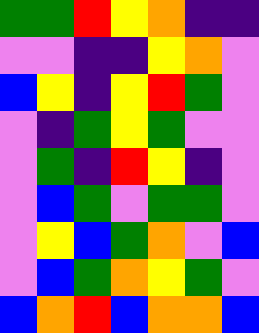[["green", "green", "red", "yellow", "orange", "indigo", "indigo"], ["violet", "violet", "indigo", "indigo", "yellow", "orange", "violet"], ["blue", "yellow", "indigo", "yellow", "red", "green", "violet"], ["violet", "indigo", "green", "yellow", "green", "violet", "violet"], ["violet", "green", "indigo", "red", "yellow", "indigo", "violet"], ["violet", "blue", "green", "violet", "green", "green", "violet"], ["violet", "yellow", "blue", "green", "orange", "violet", "blue"], ["violet", "blue", "green", "orange", "yellow", "green", "violet"], ["blue", "orange", "red", "blue", "orange", "orange", "blue"]]